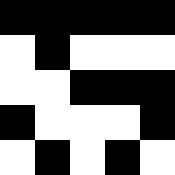[["black", "black", "black", "black", "black"], ["white", "black", "white", "white", "white"], ["white", "white", "black", "black", "black"], ["black", "white", "white", "white", "black"], ["white", "black", "white", "black", "white"]]